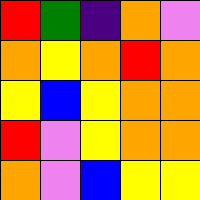[["red", "green", "indigo", "orange", "violet"], ["orange", "yellow", "orange", "red", "orange"], ["yellow", "blue", "yellow", "orange", "orange"], ["red", "violet", "yellow", "orange", "orange"], ["orange", "violet", "blue", "yellow", "yellow"]]